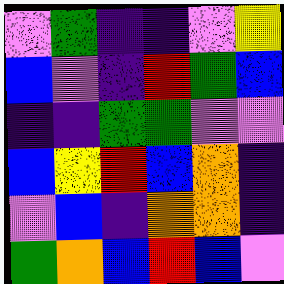[["violet", "green", "indigo", "indigo", "violet", "yellow"], ["blue", "violet", "indigo", "red", "green", "blue"], ["indigo", "indigo", "green", "green", "violet", "violet"], ["blue", "yellow", "red", "blue", "orange", "indigo"], ["violet", "blue", "indigo", "orange", "orange", "indigo"], ["green", "orange", "blue", "red", "blue", "violet"]]